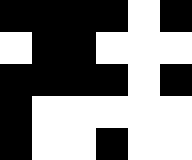[["black", "black", "black", "black", "white", "black"], ["white", "black", "black", "white", "white", "white"], ["black", "black", "black", "black", "white", "black"], ["black", "white", "white", "white", "white", "white"], ["black", "white", "white", "black", "white", "white"]]